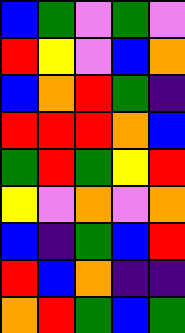[["blue", "green", "violet", "green", "violet"], ["red", "yellow", "violet", "blue", "orange"], ["blue", "orange", "red", "green", "indigo"], ["red", "red", "red", "orange", "blue"], ["green", "red", "green", "yellow", "red"], ["yellow", "violet", "orange", "violet", "orange"], ["blue", "indigo", "green", "blue", "red"], ["red", "blue", "orange", "indigo", "indigo"], ["orange", "red", "green", "blue", "green"]]